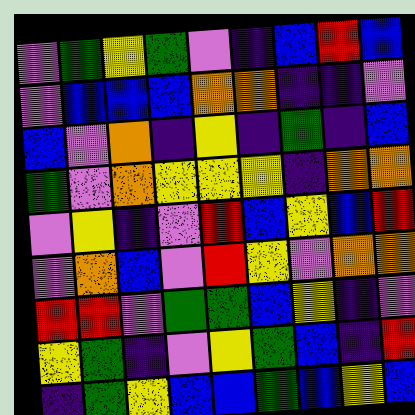[["violet", "green", "yellow", "green", "violet", "indigo", "blue", "red", "blue"], ["violet", "blue", "blue", "blue", "orange", "orange", "indigo", "indigo", "violet"], ["blue", "violet", "orange", "indigo", "yellow", "indigo", "green", "indigo", "blue"], ["green", "violet", "orange", "yellow", "yellow", "yellow", "indigo", "orange", "orange"], ["violet", "yellow", "indigo", "violet", "red", "blue", "yellow", "blue", "red"], ["violet", "orange", "blue", "violet", "red", "yellow", "violet", "orange", "orange"], ["red", "red", "violet", "green", "green", "blue", "yellow", "indigo", "violet"], ["yellow", "green", "indigo", "violet", "yellow", "green", "blue", "indigo", "red"], ["indigo", "green", "yellow", "blue", "blue", "green", "blue", "yellow", "blue"]]